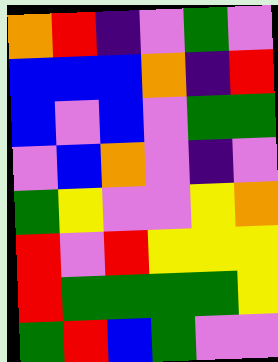[["orange", "red", "indigo", "violet", "green", "violet"], ["blue", "blue", "blue", "orange", "indigo", "red"], ["blue", "violet", "blue", "violet", "green", "green"], ["violet", "blue", "orange", "violet", "indigo", "violet"], ["green", "yellow", "violet", "violet", "yellow", "orange"], ["red", "violet", "red", "yellow", "yellow", "yellow"], ["red", "green", "green", "green", "green", "yellow"], ["green", "red", "blue", "green", "violet", "violet"]]